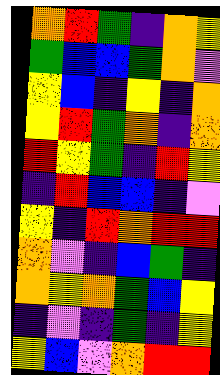[["orange", "red", "green", "indigo", "orange", "yellow"], ["green", "blue", "blue", "green", "orange", "violet"], ["yellow", "blue", "indigo", "yellow", "indigo", "orange"], ["yellow", "red", "green", "orange", "indigo", "orange"], ["red", "yellow", "green", "indigo", "red", "yellow"], ["indigo", "red", "blue", "blue", "indigo", "violet"], ["yellow", "indigo", "red", "orange", "red", "red"], ["orange", "violet", "indigo", "blue", "green", "indigo"], ["orange", "yellow", "orange", "green", "blue", "yellow"], ["indigo", "violet", "indigo", "green", "indigo", "yellow"], ["yellow", "blue", "violet", "orange", "red", "red"]]